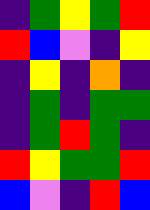[["indigo", "green", "yellow", "green", "red"], ["red", "blue", "violet", "indigo", "yellow"], ["indigo", "yellow", "indigo", "orange", "indigo"], ["indigo", "green", "indigo", "green", "green"], ["indigo", "green", "red", "green", "indigo"], ["red", "yellow", "green", "green", "red"], ["blue", "violet", "indigo", "red", "blue"]]